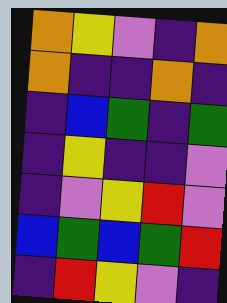[["orange", "yellow", "violet", "indigo", "orange"], ["orange", "indigo", "indigo", "orange", "indigo"], ["indigo", "blue", "green", "indigo", "green"], ["indigo", "yellow", "indigo", "indigo", "violet"], ["indigo", "violet", "yellow", "red", "violet"], ["blue", "green", "blue", "green", "red"], ["indigo", "red", "yellow", "violet", "indigo"]]